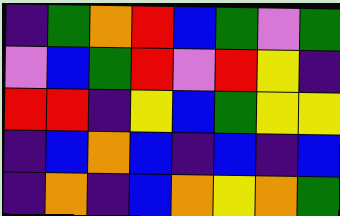[["indigo", "green", "orange", "red", "blue", "green", "violet", "green"], ["violet", "blue", "green", "red", "violet", "red", "yellow", "indigo"], ["red", "red", "indigo", "yellow", "blue", "green", "yellow", "yellow"], ["indigo", "blue", "orange", "blue", "indigo", "blue", "indigo", "blue"], ["indigo", "orange", "indigo", "blue", "orange", "yellow", "orange", "green"]]